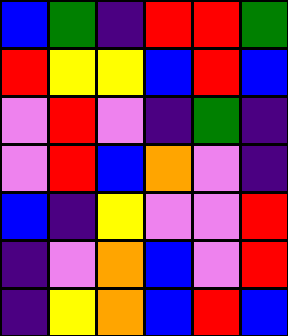[["blue", "green", "indigo", "red", "red", "green"], ["red", "yellow", "yellow", "blue", "red", "blue"], ["violet", "red", "violet", "indigo", "green", "indigo"], ["violet", "red", "blue", "orange", "violet", "indigo"], ["blue", "indigo", "yellow", "violet", "violet", "red"], ["indigo", "violet", "orange", "blue", "violet", "red"], ["indigo", "yellow", "orange", "blue", "red", "blue"]]